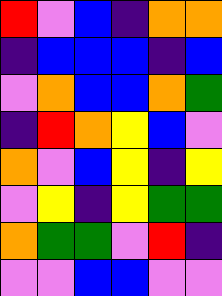[["red", "violet", "blue", "indigo", "orange", "orange"], ["indigo", "blue", "blue", "blue", "indigo", "blue"], ["violet", "orange", "blue", "blue", "orange", "green"], ["indigo", "red", "orange", "yellow", "blue", "violet"], ["orange", "violet", "blue", "yellow", "indigo", "yellow"], ["violet", "yellow", "indigo", "yellow", "green", "green"], ["orange", "green", "green", "violet", "red", "indigo"], ["violet", "violet", "blue", "blue", "violet", "violet"]]